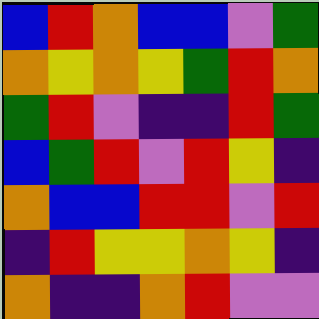[["blue", "red", "orange", "blue", "blue", "violet", "green"], ["orange", "yellow", "orange", "yellow", "green", "red", "orange"], ["green", "red", "violet", "indigo", "indigo", "red", "green"], ["blue", "green", "red", "violet", "red", "yellow", "indigo"], ["orange", "blue", "blue", "red", "red", "violet", "red"], ["indigo", "red", "yellow", "yellow", "orange", "yellow", "indigo"], ["orange", "indigo", "indigo", "orange", "red", "violet", "violet"]]